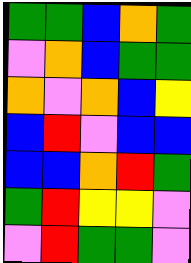[["green", "green", "blue", "orange", "green"], ["violet", "orange", "blue", "green", "green"], ["orange", "violet", "orange", "blue", "yellow"], ["blue", "red", "violet", "blue", "blue"], ["blue", "blue", "orange", "red", "green"], ["green", "red", "yellow", "yellow", "violet"], ["violet", "red", "green", "green", "violet"]]